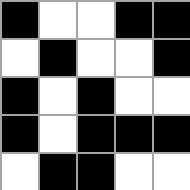[["black", "white", "white", "black", "black"], ["white", "black", "white", "white", "black"], ["black", "white", "black", "white", "white"], ["black", "white", "black", "black", "black"], ["white", "black", "black", "white", "white"]]